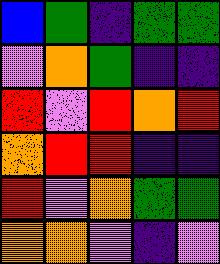[["blue", "green", "indigo", "green", "green"], ["violet", "orange", "green", "indigo", "indigo"], ["red", "violet", "red", "orange", "red"], ["orange", "red", "red", "indigo", "indigo"], ["red", "violet", "orange", "green", "green"], ["orange", "orange", "violet", "indigo", "violet"]]